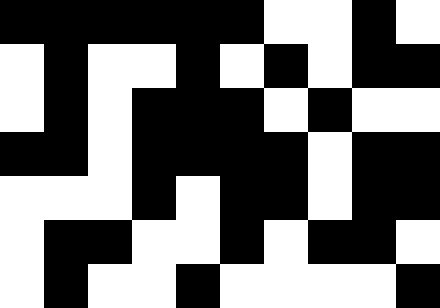[["black", "black", "black", "black", "black", "black", "white", "white", "black", "white"], ["white", "black", "white", "white", "black", "white", "black", "white", "black", "black"], ["white", "black", "white", "black", "black", "black", "white", "black", "white", "white"], ["black", "black", "white", "black", "black", "black", "black", "white", "black", "black"], ["white", "white", "white", "black", "white", "black", "black", "white", "black", "black"], ["white", "black", "black", "white", "white", "black", "white", "black", "black", "white"], ["white", "black", "white", "white", "black", "white", "white", "white", "white", "black"]]